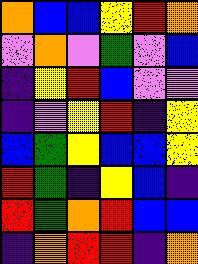[["orange", "blue", "blue", "yellow", "red", "orange"], ["violet", "orange", "violet", "green", "violet", "blue"], ["indigo", "yellow", "red", "blue", "violet", "violet"], ["indigo", "violet", "yellow", "red", "indigo", "yellow"], ["blue", "green", "yellow", "blue", "blue", "yellow"], ["red", "green", "indigo", "yellow", "blue", "indigo"], ["red", "green", "orange", "red", "blue", "blue"], ["indigo", "orange", "red", "red", "indigo", "orange"]]